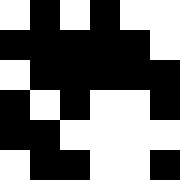[["white", "black", "white", "black", "white", "white"], ["black", "black", "black", "black", "black", "white"], ["white", "black", "black", "black", "black", "black"], ["black", "white", "black", "white", "white", "black"], ["black", "black", "white", "white", "white", "white"], ["white", "black", "black", "white", "white", "black"]]